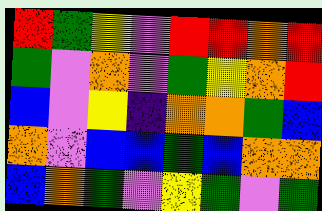[["red", "green", "yellow", "violet", "red", "red", "orange", "red"], ["green", "violet", "orange", "violet", "green", "yellow", "orange", "red"], ["blue", "violet", "yellow", "indigo", "orange", "orange", "green", "blue"], ["orange", "violet", "blue", "blue", "green", "blue", "orange", "orange"], ["blue", "orange", "green", "violet", "yellow", "green", "violet", "green"]]